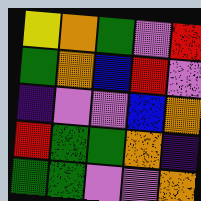[["yellow", "orange", "green", "violet", "red"], ["green", "orange", "blue", "red", "violet"], ["indigo", "violet", "violet", "blue", "orange"], ["red", "green", "green", "orange", "indigo"], ["green", "green", "violet", "violet", "orange"]]